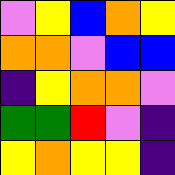[["violet", "yellow", "blue", "orange", "yellow"], ["orange", "orange", "violet", "blue", "blue"], ["indigo", "yellow", "orange", "orange", "violet"], ["green", "green", "red", "violet", "indigo"], ["yellow", "orange", "yellow", "yellow", "indigo"]]